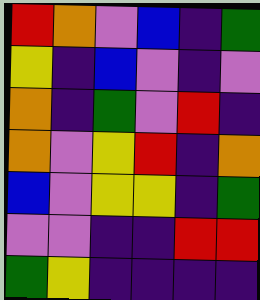[["red", "orange", "violet", "blue", "indigo", "green"], ["yellow", "indigo", "blue", "violet", "indigo", "violet"], ["orange", "indigo", "green", "violet", "red", "indigo"], ["orange", "violet", "yellow", "red", "indigo", "orange"], ["blue", "violet", "yellow", "yellow", "indigo", "green"], ["violet", "violet", "indigo", "indigo", "red", "red"], ["green", "yellow", "indigo", "indigo", "indigo", "indigo"]]